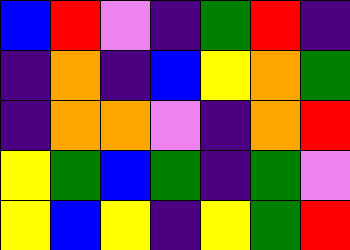[["blue", "red", "violet", "indigo", "green", "red", "indigo"], ["indigo", "orange", "indigo", "blue", "yellow", "orange", "green"], ["indigo", "orange", "orange", "violet", "indigo", "orange", "red"], ["yellow", "green", "blue", "green", "indigo", "green", "violet"], ["yellow", "blue", "yellow", "indigo", "yellow", "green", "red"]]